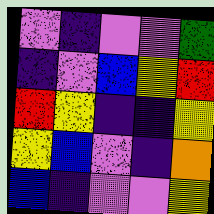[["violet", "indigo", "violet", "violet", "green"], ["indigo", "violet", "blue", "yellow", "red"], ["red", "yellow", "indigo", "indigo", "yellow"], ["yellow", "blue", "violet", "indigo", "orange"], ["blue", "indigo", "violet", "violet", "yellow"]]